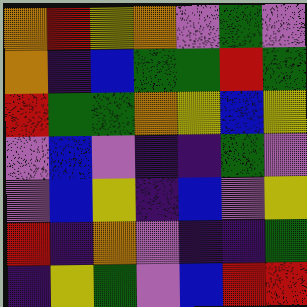[["orange", "red", "yellow", "orange", "violet", "green", "violet"], ["orange", "indigo", "blue", "green", "green", "red", "green"], ["red", "green", "green", "orange", "yellow", "blue", "yellow"], ["violet", "blue", "violet", "indigo", "indigo", "green", "violet"], ["violet", "blue", "yellow", "indigo", "blue", "violet", "yellow"], ["red", "indigo", "orange", "violet", "indigo", "indigo", "green"], ["indigo", "yellow", "green", "violet", "blue", "red", "red"]]